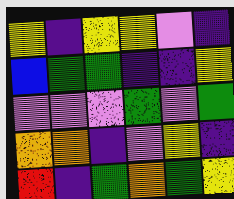[["yellow", "indigo", "yellow", "yellow", "violet", "indigo"], ["blue", "green", "green", "indigo", "indigo", "yellow"], ["violet", "violet", "violet", "green", "violet", "green"], ["orange", "orange", "indigo", "violet", "yellow", "indigo"], ["red", "indigo", "green", "orange", "green", "yellow"]]